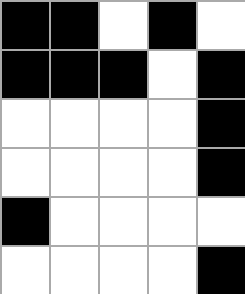[["black", "black", "white", "black", "white"], ["black", "black", "black", "white", "black"], ["white", "white", "white", "white", "black"], ["white", "white", "white", "white", "black"], ["black", "white", "white", "white", "white"], ["white", "white", "white", "white", "black"]]